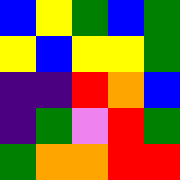[["blue", "yellow", "green", "blue", "green"], ["yellow", "blue", "yellow", "yellow", "green"], ["indigo", "indigo", "red", "orange", "blue"], ["indigo", "green", "violet", "red", "green"], ["green", "orange", "orange", "red", "red"]]